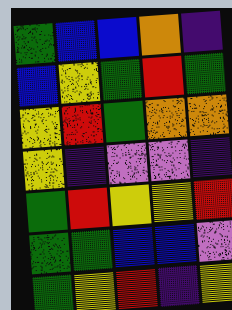[["green", "blue", "blue", "orange", "indigo"], ["blue", "yellow", "green", "red", "green"], ["yellow", "red", "green", "orange", "orange"], ["yellow", "indigo", "violet", "violet", "indigo"], ["green", "red", "yellow", "yellow", "red"], ["green", "green", "blue", "blue", "violet"], ["green", "yellow", "red", "indigo", "yellow"]]